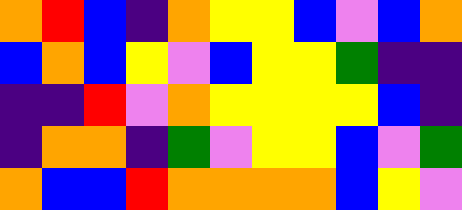[["orange", "red", "blue", "indigo", "orange", "yellow", "yellow", "blue", "violet", "blue", "orange"], ["blue", "orange", "blue", "yellow", "violet", "blue", "yellow", "yellow", "green", "indigo", "indigo"], ["indigo", "indigo", "red", "violet", "orange", "yellow", "yellow", "yellow", "yellow", "blue", "indigo"], ["indigo", "orange", "orange", "indigo", "green", "violet", "yellow", "yellow", "blue", "violet", "green"], ["orange", "blue", "blue", "red", "orange", "orange", "orange", "orange", "blue", "yellow", "violet"]]